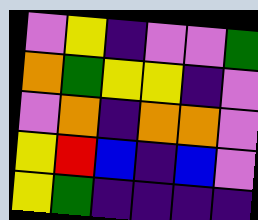[["violet", "yellow", "indigo", "violet", "violet", "green"], ["orange", "green", "yellow", "yellow", "indigo", "violet"], ["violet", "orange", "indigo", "orange", "orange", "violet"], ["yellow", "red", "blue", "indigo", "blue", "violet"], ["yellow", "green", "indigo", "indigo", "indigo", "indigo"]]